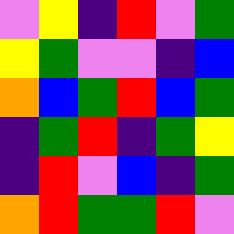[["violet", "yellow", "indigo", "red", "violet", "green"], ["yellow", "green", "violet", "violet", "indigo", "blue"], ["orange", "blue", "green", "red", "blue", "green"], ["indigo", "green", "red", "indigo", "green", "yellow"], ["indigo", "red", "violet", "blue", "indigo", "green"], ["orange", "red", "green", "green", "red", "violet"]]